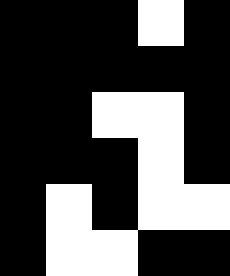[["black", "black", "black", "white", "black"], ["black", "black", "black", "black", "black"], ["black", "black", "white", "white", "black"], ["black", "black", "black", "white", "black"], ["black", "white", "black", "white", "white"], ["black", "white", "white", "black", "black"]]